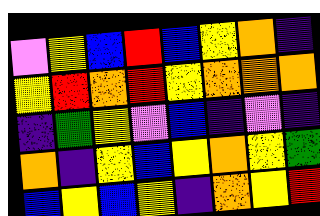[["violet", "yellow", "blue", "red", "blue", "yellow", "orange", "indigo"], ["yellow", "red", "orange", "red", "yellow", "orange", "orange", "orange"], ["indigo", "green", "yellow", "violet", "blue", "indigo", "violet", "indigo"], ["orange", "indigo", "yellow", "blue", "yellow", "orange", "yellow", "green"], ["blue", "yellow", "blue", "yellow", "indigo", "orange", "yellow", "red"]]